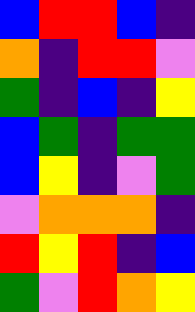[["blue", "red", "red", "blue", "indigo"], ["orange", "indigo", "red", "red", "violet"], ["green", "indigo", "blue", "indigo", "yellow"], ["blue", "green", "indigo", "green", "green"], ["blue", "yellow", "indigo", "violet", "green"], ["violet", "orange", "orange", "orange", "indigo"], ["red", "yellow", "red", "indigo", "blue"], ["green", "violet", "red", "orange", "yellow"]]